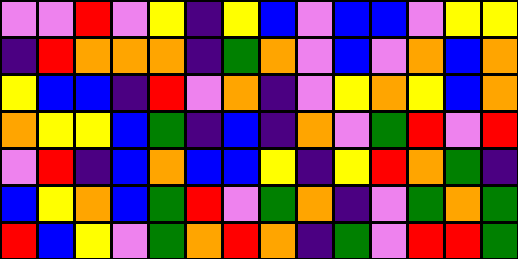[["violet", "violet", "red", "violet", "yellow", "indigo", "yellow", "blue", "violet", "blue", "blue", "violet", "yellow", "yellow"], ["indigo", "red", "orange", "orange", "orange", "indigo", "green", "orange", "violet", "blue", "violet", "orange", "blue", "orange"], ["yellow", "blue", "blue", "indigo", "red", "violet", "orange", "indigo", "violet", "yellow", "orange", "yellow", "blue", "orange"], ["orange", "yellow", "yellow", "blue", "green", "indigo", "blue", "indigo", "orange", "violet", "green", "red", "violet", "red"], ["violet", "red", "indigo", "blue", "orange", "blue", "blue", "yellow", "indigo", "yellow", "red", "orange", "green", "indigo"], ["blue", "yellow", "orange", "blue", "green", "red", "violet", "green", "orange", "indigo", "violet", "green", "orange", "green"], ["red", "blue", "yellow", "violet", "green", "orange", "red", "orange", "indigo", "green", "violet", "red", "red", "green"]]